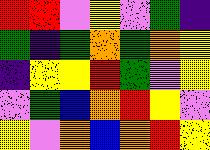[["red", "red", "violet", "yellow", "violet", "green", "indigo"], ["green", "indigo", "green", "orange", "green", "orange", "yellow"], ["indigo", "yellow", "yellow", "red", "green", "violet", "yellow"], ["violet", "green", "blue", "orange", "red", "yellow", "violet"], ["yellow", "violet", "orange", "blue", "orange", "red", "yellow"]]